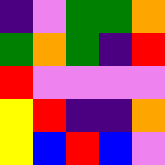[["indigo", "violet", "green", "green", "orange"], ["green", "orange", "green", "indigo", "red"], ["red", "violet", "violet", "violet", "violet"], ["yellow", "red", "indigo", "indigo", "orange"], ["yellow", "blue", "red", "blue", "violet"]]